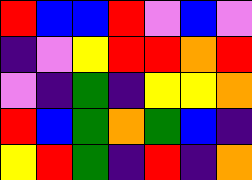[["red", "blue", "blue", "red", "violet", "blue", "violet"], ["indigo", "violet", "yellow", "red", "red", "orange", "red"], ["violet", "indigo", "green", "indigo", "yellow", "yellow", "orange"], ["red", "blue", "green", "orange", "green", "blue", "indigo"], ["yellow", "red", "green", "indigo", "red", "indigo", "orange"]]